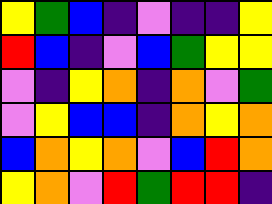[["yellow", "green", "blue", "indigo", "violet", "indigo", "indigo", "yellow"], ["red", "blue", "indigo", "violet", "blue", "green", "yellow", "yellow"], ["violet", "indigo", "yellow", "orange", "indigo", "orange", "violet", "green"], ["violet", "yellow", "blue", "blue", "indigo", "orange", "yellow", "orange"], ["blue", "orange", "yellow", "orange", "violet", "blue", "red", "orange"], ["yellow", "orange", "violet", "red", "green", "red", "red", "indigo"]]